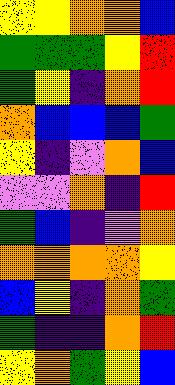[["yellow", "yellow", "orange", "orange", "blue"], ["green", "green", "green", "yellow", "red"], ["green", "yellow", "indigo", "orange", "red"], ["orange", "blue", "blue", "blue", "green"], ["yellow", "indigo", "violet", "orange", "blue"], ["violet", "violet", "orange", "indigo", "red"], ["green", "blue", "indigo", "violet", "orange"], ["orange", "orange", "orange", "orange", "yellow"], ["blue", "yellow", "indigo", "orange", "green"], ["green", "indigo", "indigo", "orange", "red"], ["yellow", "orange", "green", "yellow", "blue"]]